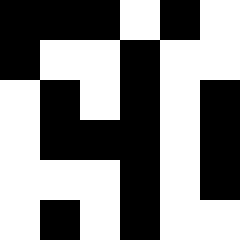[["black", "black", "black", "white", "black", "white"], ["black", "white", "white", "black", "white", "white"], ["white", "black", "white", "black", "white", "black"], ["white", "black", "black", "black", "white", "black"], ["white", "white", "white", "black", "white", "black"], ["white", "black", "white", "black", "white", "white"]]